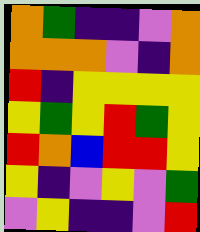[["orange", "green", "indigo", "indigo", "violet", "orange"], ["orange", "orange", "orange", "violet", "indigo", "orange"], ["red", "indigo", "yellow", "yellow", "yellow", "yellow"], ["yellow", "green", "yellow", "red", "green", "yellow"], ["red", "orange", "blue", "red", "red", "yellow"], ["yellow", "indigo", "violet", "yellow", "violet", "green"], ["violet", "yellow", "indigo", "indigo", "violet", "red"]]